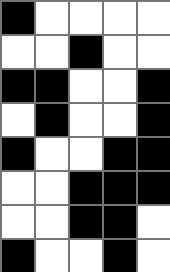[["black", "white", "white", "white", "white"], ["white", "white", "black", "white", "white"], ["black", "black", "white", "white", "black"], ["white", "black", "white", "white", "black"], ["black", "white", "white", "black", "black"], ["white", "white", "black", "black", "black"], ["white", "white", "black", "black", "white"], ["black", "white", "white", "black", "white"]]